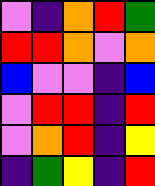[["violet", "indigo", "orange", "red", "green"], ["red", "red", "orange", "violet", "orange"], ["blue", "violet", "violet", "indigo", "blue"], ["violet", "red", "red", "indigo", "red"], ["violet", "orange", "red", "indigo", "yellow"], ["indigo", "green", "yellow", "indigo", "red"]]